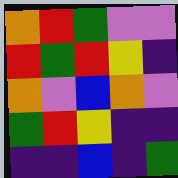[["orange", "red", "green", "violet", "violet"], ["red", "green", "red", "yellow", "indigo"], ["orange", "violet", "blue", "orange", "violet"], ["green", "red", "yellow", "indigo", "indigo"], ["indigo", "indigo", "blue", "indigo", "green"]]